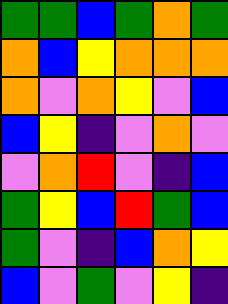[["green", "green", "blue", "green", "orange", "green"], ["orange", "blue", "yellow", "orange", "orange", "orange"], ["orange", "violet", "orange", "yellow", "violet", "blue"], ["blue", "yellow", "indigo", "violet", "orange", "violet"], ["violet", "orange", "red", "violet", "indigo", "blue"], ["green", "yellow", "blue", "red", "green", "blue"], ["green", "violet", "indigo", "blue", "orange", "yellow"], ["blue", "violet", "green", "violet", "yellow", "indigo"]]